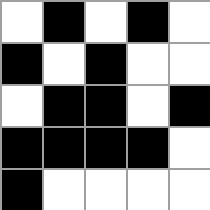[["white", "black", "white", "black", "white"], ["black", "white", "black", "white", "white"], ["white", "black", "black", "white", "black"], ["black", "black", "black", "black", "white"], ["black", "white", "white", "white", "white"]]